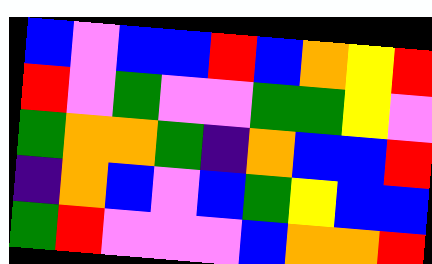[["blue", "violet", "blue", "blue", "red", "blue", "orange", "yellow", "red"], ["red", "violet", "green", "violet", "violet", "green", "green", "yellow", "violet"], ["green", "orange", "orange", "green", "indigo", "orange", "blue", "blue", "red"], ["indigo", "orange", "blue", "violet", "blue", "green", "yellow", "blue", "blue"], ["green", "red", "violet", "violet", "violet", "blue", "orange", "orange", "red"]]